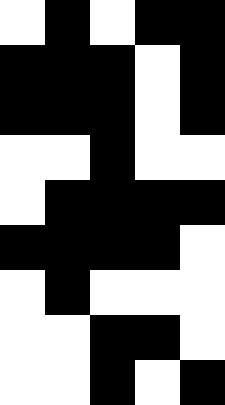[["white", "black", "white", "black", "black"], ["black", "black", "black", "white", "black"], ["black", "black", "black", "white", "black"], ["white", "white", "black", "white", "white"], ["white", "black", "black", "black", "black"], ["black", "black", "black", "black", "white"], ["white", "black", "white", "white", "white"], ["white", "white", "black", "black", "white"], ["white", "white", "black", "white", "black"]]